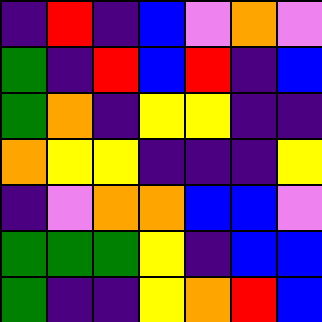[["indigo", "red", "indigo", "blue", "violet", "orange", "violet"], ["green", "indigo", "red", "blue", "red", "indigo", "blue"], ["green", "orange", "indigo", "yellow", "yellow", "indigo", "indigo"], ["orange", "yellow", "yellow", "indigo", "indigo", "indigo", "yellow"], ["indigo", "violet", "orange", "orange", "blue", "blue", "violet"], ["green", "green", "green", "yellow", "indigo", "blue", "blue"], ["green", "indigo", "indigo", "yellow", "orange", "red", "blue"]]